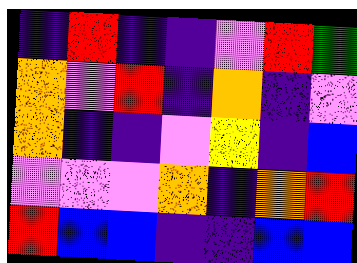[["indigo", "red", "indigo", "indigo", "violet", "red", "green"], ["orange", "violet", "red", "indigo", "orange", "indigo", "violet"], ["orange", "indigo", "indigo", "violet", "yellow", "indigo", "blue"], ["violet", "violet", "violet", "orange", "indigo", "orange", "red"], ["red", "blue", "blue", "indigo", "indigo", "blue", "blue"]]